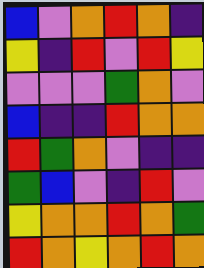[["blue", "violet", "orange", "red", "orange", "indigo"], ["yellow", "indigo", "red", "violet", "red", "yellow"], ["violet", "violet", "violet", "green", "orange", "violet"], ["blue", "indigo", "indigo", "red", "orange", "orange"], ["red", "green", "orange", "violet", "indigo", "indigo"], ["green", "blue", "violet", "indigo", "red", "violet"], ["yellow", "orange", "orange", "red", "orange", "green"], ["red", "orange", "yellow", "orange", "red", "orange"]]